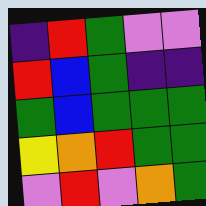[["indigo", "red", "green", "violet", "violet"], ["red", "blue", "green", "indigo", "indigo"], ["green", "blue", "green", "green", "green"], ["yellow", "orange", "red", "green", "green"], ["violet", "red", "violet", "orange", "green"]]